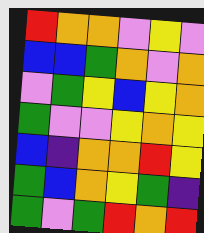[["red", "orange", "orange", "violet", "yellow", "violet"], ["blue", "blue", "green", "orange", "violet", "orange"], ["violet", "green", "yellow", "blue", "yellow", "orange"], ["green", "violet", "violet", "yellow", "orange", "yellow"], ["blue", "indigo", "orange", "orange", "red", "yellow"], ["green", "blue", "orange", "yellow", "green", "indigo"], ["green", "violet", "green", "red", "orange", "red"]]